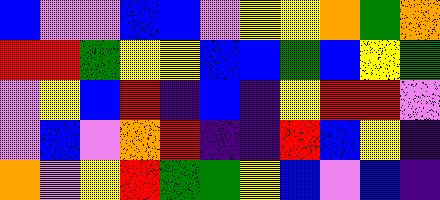[["blue", "violet", "violet", "blue", "blue", "violet", "yellow", "yellow", "orange", "green", "orange"], ["red", "red", "green", "yellow", "yellow", "blue", "blue", "green", "blue", "yellow", "green"], ["violet", "yellow", "blue", "red", "indigo", "blue", "indigo", "yellow", "red", "red", "violet"], ["violet", "blue", "violet", "orange", "red", "indigo", "indigo", "red", "blue", "yellow", "indigo"], ["orange", "violet", "yellow", "red", "green", "green", "yellow", "blue", "violet", "blue", "indigo"]]